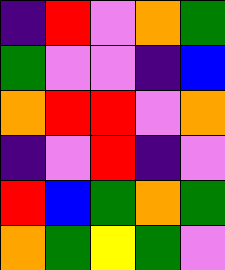[["indigo", "red", "violet", "orange", "green"], ["green", "violet", "violet", "indigo", "blue"], ["orange", "red", "red", "violet", "orange"], ["indigo", "violet", "red", "indigo", "violet"], ["red", "blue", "green", "orange", "green"], ["orange", "green", "yellow", "green", "violet"]]